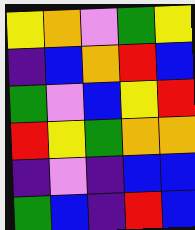[["yellow", "orange", "violet", "green", "yellow"], ["indigo", "blue", "orange", "red", "blue"], ["green", "violet", "blue", "yellow", "red"], ["red", "yellow", "green", "orange", "orange"], ["indigo", "violet", "indigo", "blue", "blue"], ["green", "blue", "indigo", "red", "blue"]]